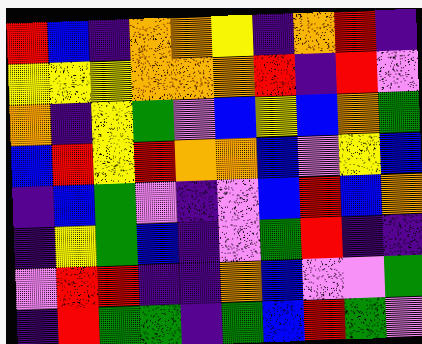[["red", "blue", "indigo", "orange", "orange", "yellow", "indigo", "orange", "red", "indigo"], ["yellow", "yellow", "yellow", "orange", "orange", "orange", "red", "indigo", "red", "violet"], ["orange", "indigo", "yellow", "green", "violet", "blue", "yellow", "blue", "orange", "green"], ["blue", "red", "yellow", "red", "orange", "orange", "blue", "violet", "yellow", "blue"], ["indigo", "blue", "green", "violet", "indigo", "violet", "blue", "red", "blue", "orange"], ["indigo", "yellow", "green", "blue", "indigo", "violet", "green", "red", "indigo", "indigo"], ["violet", "red", "red", "indigo", "indigo", "orange", "blue", "violet", "violet", "green"], ["indigo", "red", "green", "green", "indigo", "green", "blue", "red", "green", "violet"]]